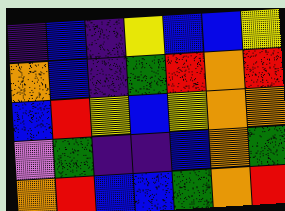[["indigo", "blue", "indigo", "yellow", "blue", "blue", "yellow"], ["orange", "blue", "indigo", "green", "red", "orange", "red"], ["blue", "red", "yellow", "blue", "yellow", "orange", "orange"], ["violet", "green", "indigo", "indigo", "blue", "orange", "green"], ["orange", "red", "blue", "blue", "green", "orange", "red"]]